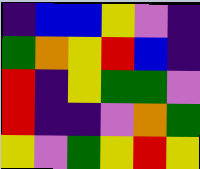[["indigo", "blue", "blue", "yellow", "violet", "indigo"], ["green", "orange", "yellow", "red", "blue", "indigo"], ["red", "indigo", "yellow", "green", "green", "violet"], ["red", "indigo", "indigo", "violet", "orange", "green"], ["yellow", "violet", "green", "yellow", "red", "yellow"]]